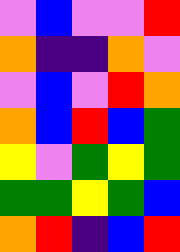[["violet", "blue", "violet", "violet", "red"], ["orange", "indigo", "indigo", "orange", "violet"], ["violet", "blue", "violet", "red", "orange"], ["orange", "blue", "red", "blue", "green"], ["yellow", "violet", "green", "yellow", "green"], ["green", "green", "yellow", "green", "blue"], ["orange", "red", "indigo", "blue", "red"]]